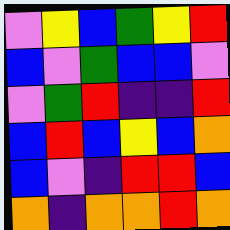[["violet", "yellow", "blue", "green", "yellow", "red"], ["blue", "violet", "green", "blue", "blue", "violet"], ["violet", "green", "red", "indigo", "indigo", "red"], ["blue", "red", "blue", "yellow", "blue", "orange"], ["blue", "violet", "indigo", "red", "red", "blue"], ["orange", "indigo", "orange", "orange", "red", "orange"]]